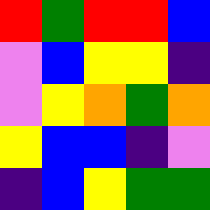[["red", "green", "red", "red", "blue"], ["violet", "blue", "yellow", "yellow", "indigo"], ["violet", "yellow", "orange", "green", "orange"], ["yellow", "blue", "blue", "indigo", "violet"], ["indigo", "blue", "yellow", "green", "green"]]